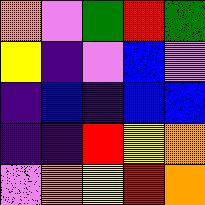[["orange", "violet", "green", "red", "green"], ["yellow", "indigo", "violet", "blue", "violet"], ["indigo", "blue", "indigo", "blue", "blue"], ["indigo", "indigo", "red", "yellow", "orange"], ["violet", "orange", "yellow", "red", "orange"]]